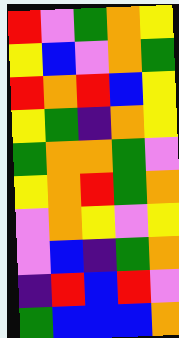[["red", "violet", "green", "orange", "yellow"], ["yellow", "blue", "violet", "orange", "green"], ["red", "orange", "red", "blue", "yellow"], ["yellow", "green", "indigo", "orange", "yellow"], ["green", "orange", "orange", "green", "violet"], ["yellow", "orange", "red", "green", "orange"], ["violet", "orange", "yellow", "violet", "yellow"], ["violet", "blue", "indigo", "green", "orange"], ["indigo", "red", "blue", "red", "violet"], ["green", "blue", "blue", "blue", "orange"]]